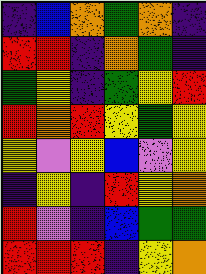[["indigo", "blue", "orange", "green", "orange", "indigo"], ["red", "red", "indigo", "orange", "green", "indigo"], ["green", "yellow", "indigo", "green", "yellow", "red"], ["red", "orange", "red", "yellow", "green", "yellow"], ["yellow", "violet", "yellow", "blue", "violet", "yellow"], ["indigo", "yellow", "indigo", "red", "yellow", "orange"], ["red", "violet", "indigo", "blue", "green", "green"], ["red", "red", "red", "indigo", "yellow", "orange"]]